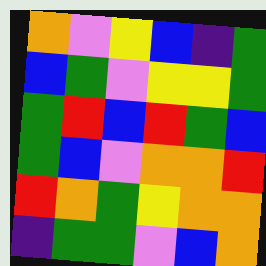[["orange", "violet", "yellow", "blue", "indigo", "green"], ["blue", "green", "violet", "yellow", "yellow", "green"], ["green", "red", "blue", "red", "green", "blue"], ["green", "blue", "violet", "orange", "orange", "red"], ["red", "orange", "green", "yellow", "orange", "orange"], ["indigo", "green", "green", "violet", "blue", "orange"]]